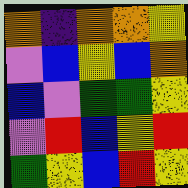[["orange", "indigo", "orange", "orange", "yellow"], ["violet", "blue", "yellow", "blue", "orange"], ["blue", "violet", "green", "green", "yellow"], ["violet", "red", "blue", "yellow", "red"], ["green", "yellow", "blue", "red", "yellow"]]